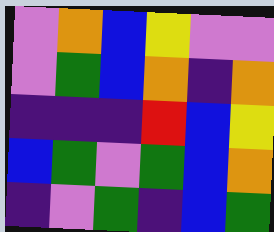[["violet", "orange", "blue", "yellow", "violet", "violet"], ["violet", "green", "blue", "orange", "indigo", "orange"], ["indigo", "indigo", "indigo", "red", "blue", "yellow"], ["blue", "green", "violet", "green", "blue", "orange"], ["indigo", "violet", "green", "indigo", "blue", "green"]]